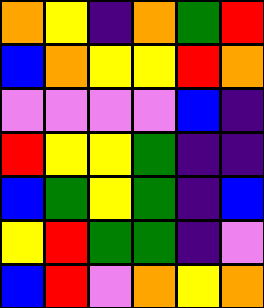[["orange", "yellow", "indigo", "orange", "green", "red"], ["blue", "orange", "yellow", "yellow", "red", "orange"], ["violet", "violet", "violet", "violet", "blue", "indigo"], ["red", "yellow", "yellow", "green", "indigo", "indigo"], ["blue", "green", "yellow", "green", "indigo", "blue"], ["yellow", "red", "green", "green", "indigo", "violet"], ["blue", "red", "violet", "orange", "yellow", "orange"]]